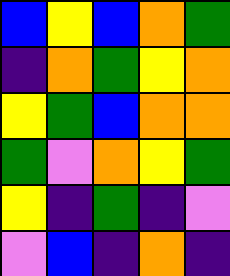[["blue", "yellow", "blue", "orange", "green"], ["indigo", "orange", "green", "yellow", "orange"], ["yellow", "green", "blue", "orange", "orange"], ["green", "violet", "orange", "yellow", "green"], ["yellow", "indigo", "green", "indigo", "violet"], ["violet", "blue", "indigo", "orange", "indigo"]]